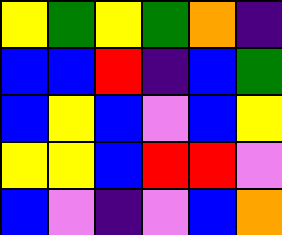[["yellow", "green", "yellow", "green", "orange", "indigo"], ["blue", "blue", "red", "indigo", "blue", "green"], ["blue", "yellow", "blue", "violet", "blue", "yellow"], ["yellow", "yellow", "blue", "red", "red", "violet"], ["blue", "violet", "indigo", "violet", "blue", "orange"]]